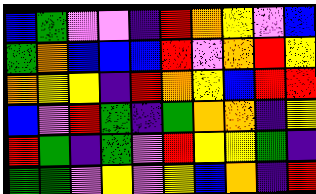[["blue", "green", "violet", "violet", "indigo", "red", "orange", "yellow", "violet", "blue"], ["green", "orange", "blue", "blue", "blue", "red", "violet", "orange", "red", "yellow"], ["orange", "yellow", "yellow", "indigo", "red", "orange", "yellow", "blue", "red", "red"], ["blue", "violet", "red", "green", "indigo", "green", "orange", "orange", "indigo", "yellow"], ["red", "green", "indigo", "green", "violet", "red", "yellow", "yellow", "green", "indigo"], ["green", "green", "violet", "yellow", "violet", "yellow", "blue", "orange", "indigo", "red"]]